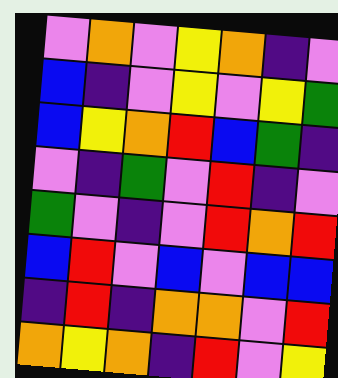[["violet", "orange", "violet", "yellow", "orange", "indigo", "violet"], ["blue", "indigo", "violet", "yellow", "violet", "yellow", "green"], ["blue", "yellow", "orange", "red", "blue", "green", "indigo"], ["violet", "indigo", "green", "violet", "red", "indigo", "violet"], ["green", "violet", "indigo", "violet", "red", "orange", "red"], ["blue", "red", "violet", "blue", "violet", "blue", "blue"], ["indigo", "red", "indigo", "orange", "orange", "violet", "red"], ["orange", "yellow", "orange", "indigo", "red", "violet", "yellow"]]